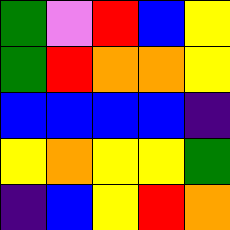[["green", "violet", "red", "blue", "yellow"], ["green", "red", "orange", "orange", "yellow"], ["blue", "blue", "blue", "blue", "indigo"], ["yellow", "orange", "yellow", "yellow", "green"], ["indigo", "blue", "yellow", "red", "orange"]]